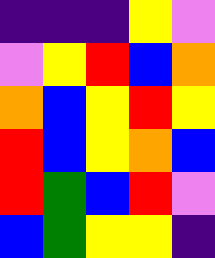[["indigo", "indigo", "indigo", "yellow", "violet"], ["violet", "yellow", "red", "blue", "orange"], ["orange", "blue", "yellow", "red", "yellow"], ["red", "blue", "yellow", "orange", "blue"], ["red", "green", "blue", "red", "violet"], ["blue", "green", "yellow", "yellow", "indigo"]]